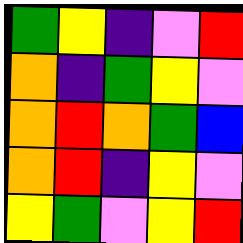[["green", "yellow", "indigo", "violet", "red"], ["orange", "indigo", "green", "yellow", "violet"], ["orange", "red", "orange", "green", "blue"], ["orange", "red", "indigo", "yellow", "violet"], ["yellow", "green", "violet", "yellow", "red"]]